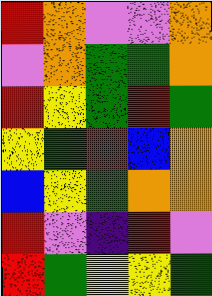[["red", "orange", "violet", "violet", "orange"], ["violet", "orange", "green", "green", "orange"], ["red", "yellow", "green", "red", "green"], ["yellow", "green", "red", "blue", "orange"], ["blue", "yellow", "green", "orange", "orange"], ["red", "violet", "indigo", "red", "violet"], ["red", "green", "yellow", "yellow", "green"]]